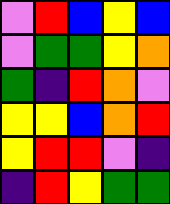[["violet", "red", "blue", "yellow", "blue"], ["violet", "green", "green", "yellow", "orange"], ["green", "indigo", "red", "orange", "violet"], ["yellow", "yellow", "blue", "orange", "red"], ["yellow", "red", "red", "violet", "indigo"], ["indigo", "red", "yellow", "green", "green"]]